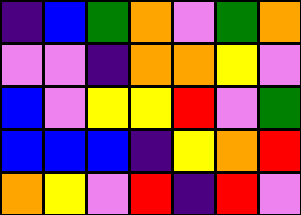[["indigo", "blue", "green", "orange", "violet", "green", "orange"], ["violet", "violet", "indigo", "orange", "orange", "yellow", "violet"], ["blue", "violet", "yellow", "yellow", "red", "violet", "green"], ["blue", "blue", "blue", "indigo", "yellow", "orange", "red"], ["orange", "yellow", "violet", "red", "indigo", "red", "violet"]]